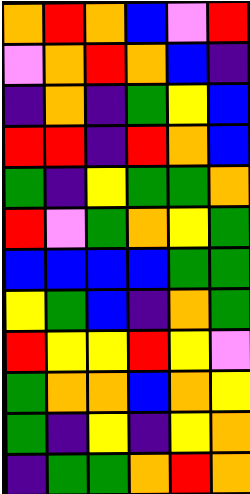[["orange", "red", "orange", "blue", "violet", "red"], ["violet", "orange", "red", "orange", "blue", "indigo"], ["indigo", "orange", "indigo", "green", "yellow", "blue"], ["red", "red", "indigo", "red", "orange", "blue"], ["green", "indigo", "yellow", "green", "green", "orange"], ["red", "violet", "green", "orange", "yellow", "green"], ["blue", "blue", "blue", "blue", "green", "green"], ["yellow", "green", "blue", "indigo", "orange", "green"], ["red", "yellow", "yellow", "red", "yellow", "violet"], ["green", "orange", "orange", "blue", "orange", "yellow"], ["green", "indigo", "yellow", "indigo", "yellow", "orange"], ["indigo", "green", "green", "orange", "red", "orange"]]